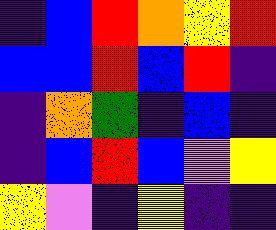[["indigo", "blue", "red", "orange", "yellow", "red"], ["blue", "blue", "red", "blue", "red", "indigo"], ["indigo", "orange", "green", "indigo", "blue", "indigo"], ["indigo", "blue", "red", "blue", "violet", "yellow"], ["yellow", "violet", "indigo", "yellow", "indigo", "indigo"]]